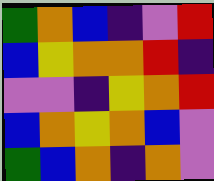[["green", "orange", "blue", "indigo", "violet", "red"], ["blue", "yellow", "orange", "orange", "red", "indigo"], ["violet", "violet", "indigo", "yellow", "orange", "red"], ["blue", "orange", "yellow", "orange", "blue", "violet"], ["green", "blue", "orange", "indigo", "orange", "violet"]]